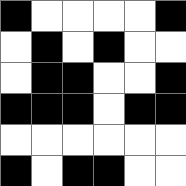[["black", "white", "white", "white", "white", "black"], ["white", "black", "white", "black", "white", "white"], ["white", "black", "black", "white", "white", "black"], ["black", "black", "black", "white", "black", "black"], ["white", "white", "white", "white", "white", "white"], ["black", "white", "black", "black", "white", "white"]]